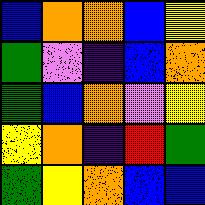[["blue", "orange", "orange", "blue", "yellow"], ["green", "violet", "indigo", "blue", "orange"], ["green", "blue", "orange", "violet", "yellow"], ["yellow", "orange", "indigo", "red", "green"], ["green", "yellow", "orange", "blue", "blue"]]